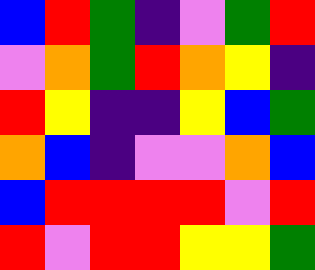[["blue", "red", "green", "indigo", "violet", "green", "red"], ["violet", "orange", "green", "red", "orange", "yellow", "indigo"], ["red", "yellow", "indigo", "indigo", "yellow", "blue", "green"], ["orange", "blue", "indigo", "violet", "violet", "orange", "blue"], ["blue", "red", "red", "red", "red", "violet", "red"], ["red", "violet", "red", "red", "yellow", "yellow", "green"]]